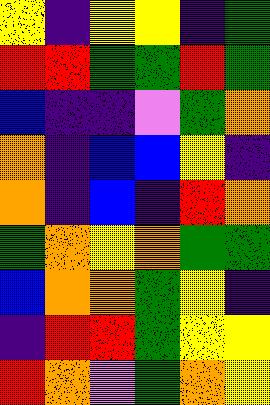[["yellow", "indigo", "yellow", "yellow", "indigo", "green"], ["red", "red", "green", "green", "red", "green"], ["blue", "indigo", "indigo", "violet", "green", "orange"], ["orange", "indigo", "blue", "blue", "yellow", "indigo"], ["orange", "indigo", "blue", "indigo", "red", "orange"], ["green", "orange", "yellow", "orange", "green", "green"], ["blue", "orange", "orange", "green", "yellow", "indigo"], ["indigo", "red", "red", "green", "yellow", "yellow"], ["red", "orange", "violet", "green", "orange", "yellow"]]